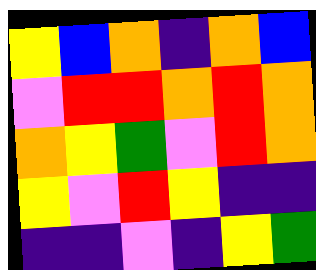[["yellow", "blue", "orange", "indigo", "orange", "blue"], ["violet", "red", "red", "orange", "red", "orange"], ["orange", "yellow", "green", "violet", "red", "orange"], ["yellow", "violet", "red", "yellow", "indigo", "indigo"], ["indigo", "indigo", "violet", "indigo", "yellow", "green"]]